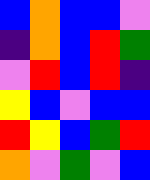[["blue", "orange", "blue", "blue", "violet"], ["indigo", "orange", "blue", "red", "green"], ["violet", "red", "blue", "red", "indigo"], ["yellow", "blue", "violet", "blue", "blue"], ["red", "yellow", "blue", "green", "red"], ["orange", "violet", "green", "violet", "blue"]]